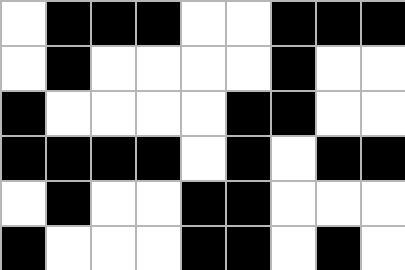[["white", "black", "black", "black", "white", "white", "black", "black", "black"], ["white", "black", "white", "white", "white", "white", "black", "white", "white"], ["black", "white", "white", "white", "white", "black", "black", "white", "white"], ["black", "black", "black", "black", "white", "black", "white", "black", "black"], ["white", "black", "white", "white", "black", "black", "white", "white", "white"], ["black", "white", "white", "white", "black", "black", "white", "black", "white"]]